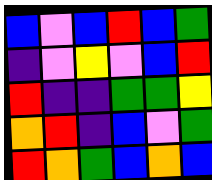[["blue", "violet", "blue", "red", "blue", "green"], ["indigo", "violet", "yellow", "violet", "blue", "red"], ["red", "indigo", "indigo", "green", "green", "yellow"], ["orange", "red", "indigo", "blue", "violet", "green"], ["red", "orange", "green", "blue", "orange", "blue"]]